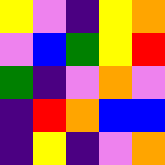[["yellow", "violet", "indigo", "yellow", "orange"], ["violet", "blue", "green", "yellow", "red"], ["green", "indigo", "violet", "orange", "violet"], ["indigo", "red", "orange", "blue", "blue"], ["indigo", "yellow", "indigo", "violet", "orange"]]